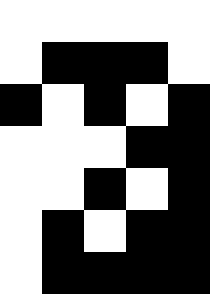[["white", "white", "white", "white", "white"], ["white", "black", "black", "black", "white"], ["black", "white", "black", "white", "black"], ["white", "white", "white", "black", "black"], ["white", "white", "black", "white", "black"], ["white", "black", "white", "black", "black"], ["white", "black", "black", "black", "black"]]